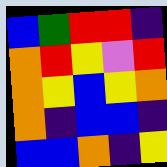[["blue", "green", "red", "red", "indigo"], ["orange", "red", "yellow", "violet", "red"], ["orange", "yellow", "blue", "yellow", "orange"], ["orange", "indigo", "blue", "blue", "indigo"], ["blue", "blue", "orange", "indigo", "yellow"]]